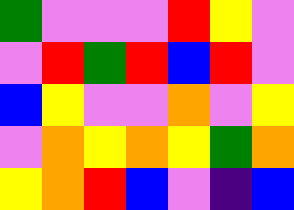[["green", "violet", "violet", "violet", "red", "yellow", "violet"], ["violet", "red", "green", "red", "blue", "red", "violet"], ["blue", "yellow", "violet", "violet", "orange", "violet", "yellow"], ["violet", "orange", "yellow", "orange", "yellow", "green", "orange"], ["yellow", "orange", "red", "blue", "violet", "indigo", "blue"]]